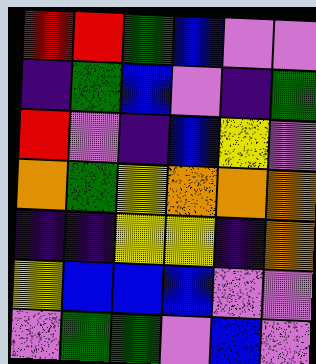[["red", "red", "green", "blue", "violet", "violet"], ["indigo", "green", "blue", "violet", "indigo", "green"], ["red", "violet", "indigo", "blue", "yellow", "violet"], ["orange", "green", "yellow", "orange", "orange", "orange"], ["indigo", "indigo", "yellow", "yellow", "indigo", "orange"], ["yellow", "blue", "blue", "blue", "violet", "violet"], ["violet", "green", "green", "violet", "blue", "violet"]]